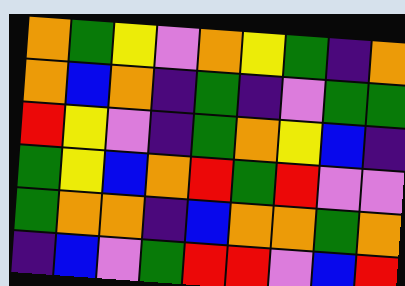[["orange", "green", "yellow", "violet", "orange", "yellow", "green", "indigo", "orange"], ["orange", "blue", "orange", "indigo", "green", "indigo", "violet", "green", "green"], ["red", "yellow", "violet", "indigo", "green", "orange", "yellow", "blue", "indigo"], ["green", "yellow", "blue", "orange", "red", "green", "red", "violet", "violet"], ["green", "orange", "orange", "indigo", "blue", "orange", "orange", "green", "orange"], ["indigo", "blue", "violet", "green", "red", "red", "violet", "blue", "red"]]